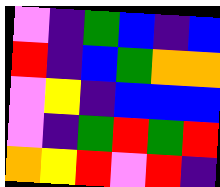[["violet", "indigo", "green", "blue", "indigo", "blue"], ["red", "indigo", "blue", "green", "orange", "orange"], ["violet", "yellow", "indigo", "blue", "blue", "blue"], ["violet", "indigo", "green", "red", "green", "red"], ["orange", "yellow", "red", "violet", "red", "indigo"]]